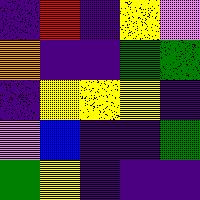[["indigo", "red", "indigo", "yellow", "violet"], ["orange", "indigo", "indigo", "green", "green"], ["indigo", "yellow", "yellow", "yellow", "indigo"], ["violet", "blue", "indigo", "indigo", "green"], ["green", "yellow", "indigo", "indigo", "indigo"]]